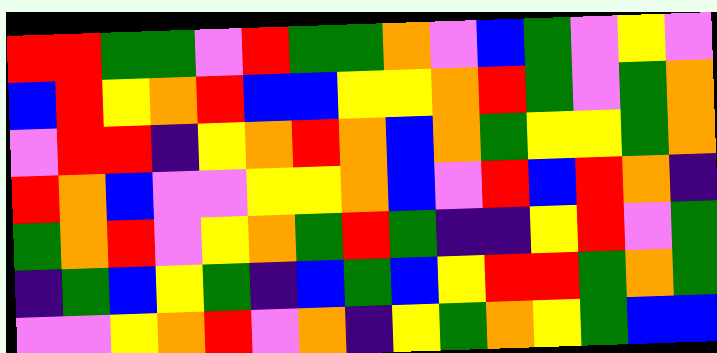[["red", "red", "green", "green", "violet", "red", "green", "green", "orange", "violet", "blue", "green", "violet", "yellow", "violet"], ["blue", "red", "yellow", "orange", "red", "blue", "blue", "yellow", "yellow", "orange", "red", "green", "violet", "green", "orange"], ["violet", "red", "red", "indigo", "yellow", "orange", "red", "orange", "blue", "orange", "green", "yellow", "yellow", "green", "orange"], ["red", "orange", "blue", "violet", "violet", "yellow", "yellow", "orange", "blue", "violet", "red", "blue", "red", "orange", "indigo"], ["green", "orange", "red", "violet", "yellow", "orange", "green", "red", "green", "indigo", "indigo", "yellow", "red", "violet", "green"], ["indigo", "green", "blue", "yellow", "green", "indigo", "blue", "green", "blue", "yellow", "red", "red", "green", "orange", "green"], ["violet", "violet", "yellow", "orange", "red", "violet", "orange", "indigo", "yellow", "green", "orange", "yellow", "green", "blue", "blue"]]